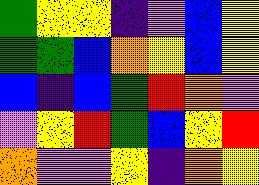[["green", "yellow", "yellow", "indigo", "violet", "blue", "yellow"], ["green", "green", "blue", "orange", "yellow", "blue", "yellow"], ["blue", "indigo", "blue", "green", "red", "orange", "violet"], ["violet", "yellow", "red", "green", "blue", "yellow", "red"], ["orange", "violet", "violet", "yellow", "indigo", "orange", "yellow"]]